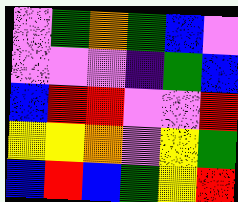[["violet", "green", "orange", "green", "blue", "violet"], ["violet", "violet", "violet", "indigo", "green", "blue"], ["blue", "red", "red", "violet", "violet", "red"], ["yellow", "yellow", "orange", "violet", "yellow", "green"], ["blue", "red", "blue", "green", "yellow", "red"]]